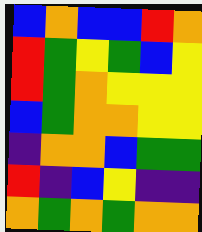[["blue", "orange", "blue", "blue", "red", "orange"], ["red", "green", "yellow", "green", "blue", "yellow"], ["red", "green", "orange", "yellow", "yellow", "yellow"], ["blue", "green", "orange", "orange", "yellow", "yellow"], ["indigo", "orange", "orange", "blue", "green", "green"], ["red", "indigo", "blue", "yellow", "indigo", "indigo"], ["orange", "green", "orange", "green", "orange", "orange"]]